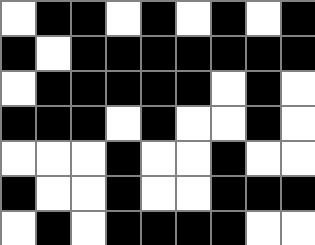[["white", "black", "black", "white", "black", "white", "black", "white", "black"], ["black", "white", "black", "black", "black", "black", "black", "black", "black"], ["white", "black", "black", "black", "black", "black", "white", "black", "white"], ["black", "black", "black", "white", "black", "white", "white", "black", "white"], ["white", "white", "white", "black", "white", "white", "black", "white", "white"], ["black", "white", "white", "black", "white", "white", "black", "black", "black"], ["white", "black", "white", "black", "black", "black", "black", "white", "white"]]